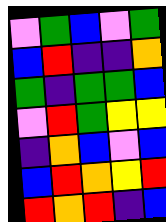[["violet", "green", "blue", "violet", "green"], ["blue", "red", "indigo", "indigo", "orange"], ["green", "indigo", "green", "green", "blue"], ["violet", "red", "green", "yellow", "yellow"], ["indigo", "orange", "blue", "violet", "blue"], ["blue", "red", "orange", "yellow", "red"], ["red", "orange", "red", "indigo", "blue"]]